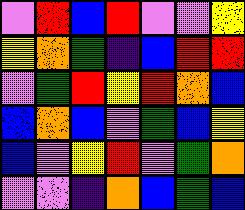[["violet", "red", "blue", "red", "violet", "violet", "yellow"], ["yellow", "orange", "green", "indigo", "blue", "red", "red"], ["violet", "green", "red", "yellow", "red", "orange", "blue"], ["blue", "orange", "blue", "violet", "green", "blue", "yellow"], ["blue", "violet", "yellow", "red", "violet", "green", "orange"], ["violet", "violet", "indigo", "orange", "blue", "green", "blue"]]